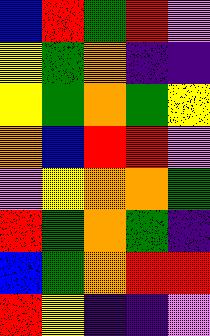[["blue", "red", "green", "red", "violet"], ["yellow", "green", "orange", "indigo", "indigo"], ["yellow", "green", "orange", "green", "yellow"], ["orange", "blue", "red", "red", "violet"], ["violet", "yellow", "orange", "orange", "green"], ["red", "green", "orange", "green", "indigo"], ["blue", "green", "orange", "red", "red"], ["red", "yellow", "indigo", "indigo", "violet"]]